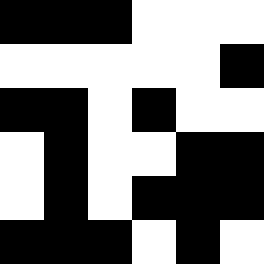[["black", "black", "black", "white", "white", "white"], ["white", "white", "white", "white", "white", "black"], ["black", "black", "white", "black", "white", "white"], ["white", "black", "white", "white", "black", "black"], ["white", "black", "white", "black", "black", "black"], ["black", "black", "black", "white", "black", "white"]]